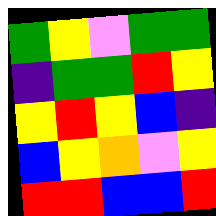[["green", "yellow", "violet", "green", "green"], ["indigo", "green", "green", "red", "yellow"], ["yellow", "red", "yellow", "blue", "indigo"], ["blue", "yellow", "orange", "violet", "yellow"], ["red", "red", "blue", "blue", "red"]]